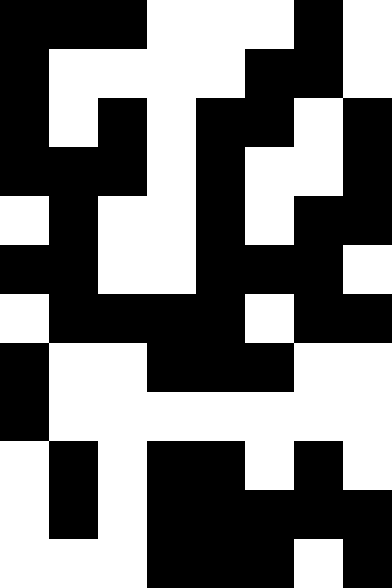[["black", "black", "black", "white", "white", "white", "black", "white"], ["black", "white", "white", "white", "white", "black", "black", "white"], ["black", "white", "black", "white", "black", "black", "white", "black"], ["black", "black", "black", "white", "black", "white", "white", "black"], ["white", "black", "white", "white", "black", "white", "black", "black"], ["black", "black", "white", "white", "black", "black", "black", "white"], ["white", "black", "black", "black", "black", "white", "black", "black"], ["black", "white", "white", "black", "black", "black", "white", "white"], ["black", "white", "white", "white", "white", "white", "white", "white"], ["white", "black", "white", "black", "black", "white", "black", "white"], ["white", "black", "white", "black", "black", "black", "black", "black"], ["white", "white", "white", "black", "black", "black", "white", "black"]]